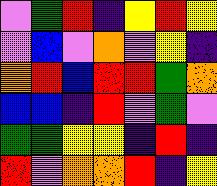[["violet", "green", "red", "indigo", "yellow", "red", "yellow"], ["violet", "blue", "violet", "orange", "violet", "yellow", "indigo"], ["orange", "red", "blue", "red", "red", "green", "orange"], ["blue", "blue", "indigo", "red", "violet", "green", "violet"], ["green", "green", "yellow", "yellow", "indigo", "red", "indigo"], ["red", "violet", "orange", "orange", "red", "indigo", "yellow"]]